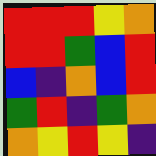[["red", "red", "red", "yellow", "orange"], ["red", "red", "green", "blue", "red"], ["blue", "indigo", "orange", "blue", "red"], ["green", "red", "indigo", "green", "orange"], ["orange", "yellow", "red", "yellow", "indigo"]]